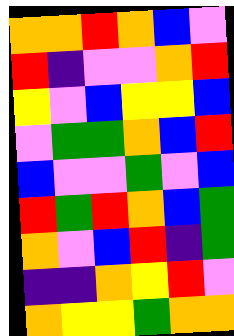[["orange", "orange", "red", "orange", "blue", "violet"], ["red", "indigo", "violet", "violet", "orange", "red"], ["yellow", "violet", "blue", "yellow", "yellow", "blue"], ["violet", "green", "green", "orange", "blue", "red"], ["blue", "violet", "violet", "green", "violet", "blue"], ["red", "green", "red", "orange", "blue", "green"], ["orange", "violet", "blue", "red", "indigo", "green"], ["indigo", "indigo", "orange", "yellow", "red", "violet"], ["orange", "yellow", "yellow", "green", "orange", "orange"]]